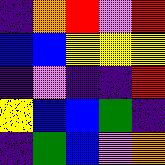[["indigo", "orange", "red", "violet", "red"], ["blue", "blue", "yellow", "yellow", "yellow"], ["indigo", "violet", "indigo", "indigo", "red"], ["yellow", "blue", "blue", "green", "indigo"], ["indigo", "green", "blue", "violet", "orange"]]